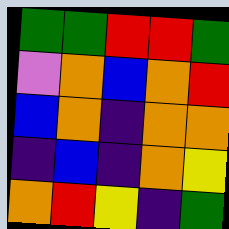[["green", "green", "red", "red", "green"], ["violet", "orange", "blue", "orange", "red"], ["blue", "orange", "indigo", "orange", "orange"], ["indigo", "blue", "indigo", "orange", "yellow"], ["orange", "red", "yellow", "indigo", "green"]]